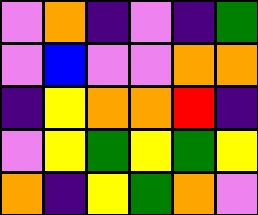[["violet", "orange", "indigo", "violet", "indigo", "green"], ["violet", "blue", "violet", "violet", "orange", "orange"], ["indigo", "yellow", "orange", "orange", "red", "indigo"], ["violet", "yellow", "green", "yellow", "green", "yellow"], ["orange", "indigo", "yellow", "green", "orange", "violet"]]